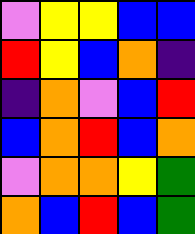[["violet", "yellow", "yellow", "blue", "blue"], ["red", "yellow", "blue", "orange", "indigo"], ["indigo", "orange", "violet", "blue", "red"], ["blue", "orange", "red", "blue", "orange"], ["violet", "orange", "orange", "yellow", "green"], ["orange", "blue", "red", "blue", "green"]]